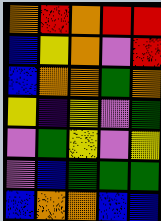[["orange", "red", "orange", "red", "red"], ["blue", "yellow", "orange", "violet", "red"], ["blue", "orange", "orange", "green", "orange"], ["yellow", "indigo", "yellow", "violet", "green"], ["violet", "green", "yellow", "violet", "yellow"], ["violet", "blue", "green", "green", "green"], ["blue", "orange", "orange", "blue", "blue"]]